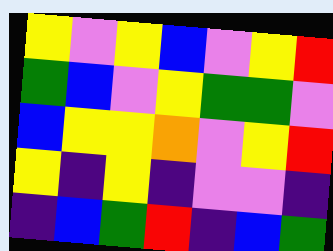[["yellow", "violet", "yellow", "blue", "violet", "yellow", "red"], ["green", "blue", "violet", "yellow", "green", "green", "violet"], ["blue", "yellow", "yellow", "orange", "violet", "yellow", "red"], ["yellow", "indigo", "yellow", "indigo", "violet", "violet", "indigo"], ["indigo", "blue", "green", "red", "indigo", "blue", "green"]]